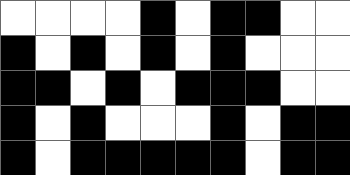[["white", "white", "white", "white", "black", "white", "black", "black", "white", "white"], ["black", "white", "black", "white", "black", "white", "black", "white", "white", "white"], ["black", "black", "white", "black", "white", "black", "black", "black", "white", "white"], ["black", "white", "black", "white", "white", "white", "black", "white", "black", "black"], ["black", "white", "black", "black", "black", "black", "black", "white", "black", "black"]]